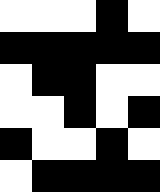[["white", "white", "white", "black", "white"], ["black", "black", "black", "black", "black"], ["white", "black", "black", "white", "white"], ["white", "white", "black", "white", "black"], ["black", "white", "white", "black", "white"], ["white", "black", "black", "black", "black"]]